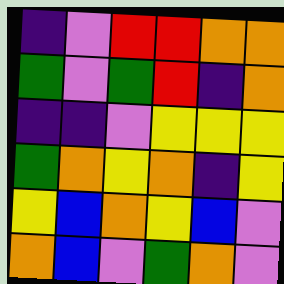[["indigo", "violet", "red", "red", "orange", "orange"], ["green", "violet", "green", "red", "indigo", "orange"], ["indigo", "indigo", "violet", "yellow", "yellow", "yellow"], ["green", "orange", "yellow", "orange", "indigo", "yellow"], ["yellow", "blue", "orange", "yellow", "blue", "violet"], ["orange", "blue", "violet", "green", "orange", "violet"]]